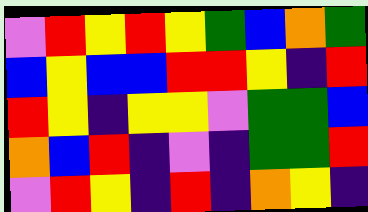[["violet", "red", "yellow", "red", "yellow", "green", "blue", "orange", "green"], ["blue", "yellow", "blue", "blue", "red", "red", "yellow", "indigo", "red"], ["red", "yellow", "indigo", "yellow", "yellow", "violet", "green", "green", "blue"], ["orange", "blue", "red", "indigo", "violet", "indigo", "green", "green", "red"], ["violet", "red", "yellow", "indigo", "red", "indigo", "orange", "yellow", "indigo"]]